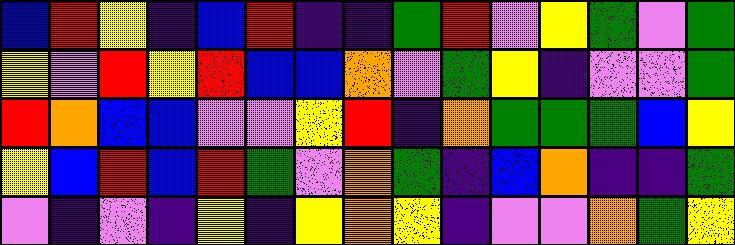[["blue", "red", "yellow", "indigo", "blue", "red", "indigo", "indigo", "green", "red", "violet", "yellow", "green", "violet", "green"], ["yellow", "violet", "red", "yellow", "red", "blue", "blue", "orange", "violet", "green", "yellow", "indigo", "violet", "violet", "green"], ["red", "orange", "blue", "blue", "violet", "violet", "yellow", "red", "indigo", "orange", "green", "green", "green", "blue", "yellow"], ["yellow", "blue", "red", "blue", "red", "green", "violet", "orange", "green", "indigo", "blue", "orange", "indigo", "indigo", "green"], ["violet", "indigo", "violet", "indigo", "yellow", "indigo", "yellow", "orange", "yellow", "indigo", "violet", "violet", "orange", "green", "yellow"]]